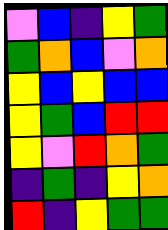[["violet", "blue", "indigo", "yellow", "green"], ["green", "orange", "blue", "violet", "orange"], ["yellow", "blue", "yellow", "blue", "blue"], ["yellow", "green", "blue", "red", "red"], ["yellow", "violet", "red", "orange", "green"], ["indigo", "green", "indigo", "yellow", "orange"], ["red", "indigo", "yellow", "green", "green"]]